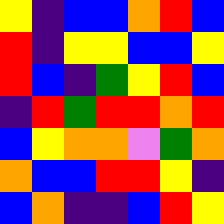[["yellow", "indigo", "blue", "blue", "orange", "red", "blue"], ["red", "indigo", "yellow", "yellow", "blue", "blue", "yellow"], ["red", "blue", "indigo", "green", "yellow", "red", "blue"], ["indigo", "red", "green", "red", "red", "orange", "red"], ["blue", "yellow", "orange", "orange", "violet", "green", "orange"], ["orange", "blue", "blue", "red", "red", "yellow", "indigo"], ["blue", "orange", "indigo", "indigo", "blue", "red", "yellow"]]